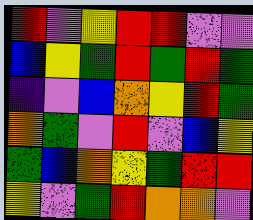[["red", "violet", "yellow", "red", "red", "violet", "violet"], ["blue", "yellow", "green", "red", "green", "red", "green"], ["indigo", "violet", "blue", "orange", "yellow", "red", "green"], ["orange", "green", "violet", "red", "violet", "blue", "yellow"], ["green", "blue", "orange", "yellow", "green", "red", "red"], ["yellow", "violet", "green", "red", "orange", "orange", "violet"]]